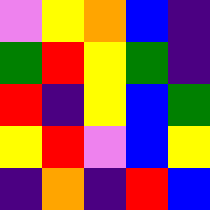[["violet", "yellow", "orange", "blue", "indigo"], ["green", "red", "yellow", "green", "indigo"], ["red", "indigo", "yellow", "blue", "green"], ["yellow", "red", "violet", "blue", "yellow"], ["indigo", "orange", "indigo", "red", "blue"]]